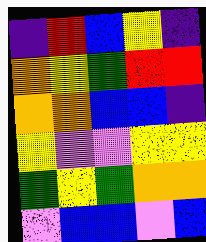[["indigo", "red", "blue", "yellow", "indigo"], ["orange", "yellow", "green", "red", "red"], ["orange", "orange", "blue", "blue", "indigo"], ["yellow", "violet", "violet", "yellow", "yellow"], ["green", "yellow", "green", "orange", "orange"], ["violet", "blue", "blue", "violet", "blue"]]